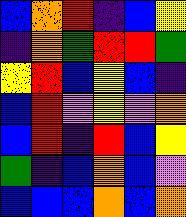[["blue", "orange", "red", "indigo", "blue", "yellow"], ["indigo", "orange", "green", "red", "red", "green"], ["yellow", "red", "blue", "yellow", "blue", "indigo"], ["blue", "red", "violet", "yellow", "violet", "orange"], ["blue", "red", "indigo", "red", "blue", "yellow"], ["green", "indigo", "blue", "orange", "blue", "violet"], ["blue", "blue", "blue", "orange", "blue", "orange"]]